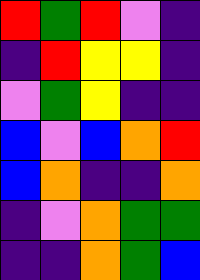[["red", "green", "red", "violet", "indigo"], ["indigo", "red", "yellow", "yellow", "indigo"], ["violet", "green", "yellow", "indigo", "indigo"], ["blue", "violet", "blue", "orange", "red"], ["blue", "orange", "indigo", "indigo", "orange"], ["indigo", "violet", "orange", "green", "green"], ["indigo", "indigo", "orange", "green", "blue"]]